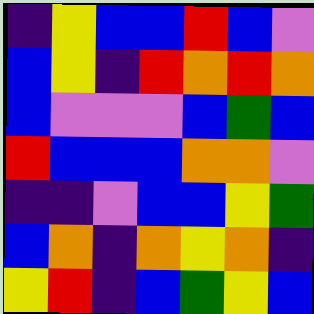[["indigo", "yellow", "blue", "blue", "red", "blue", "violet"], ["blue", "yellow", "indigo", "red", "orange", "red", "orange"], ["blue", "violet", "violet", "violet", "blue", "green", "blue"], ["red", "blue", "blue", "blue", "orange", "orange", "violet"], ["indigo", "indigo", "violet", "blue", "blue", "yellow", "green"], ["blue", "orange", "indigo", "orange", "yellow", "orange", "indigo"], ["yellow", "red", "indigo", "blue", "green", "yellow", "blue"]]